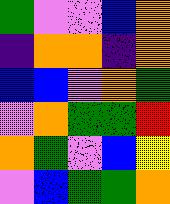[["green", "violet", "violet", "blue", "orange"], ["indigo", "orange", "orange", "indigo", "orange"], ["blue", "blue", "violet", "orange", "green"], ["violet", "orange", "green", "green", "red"], ["orange", "green", "violet", "blue", "yellow"], ["violet", "blue", "green", "green", "orange"]]